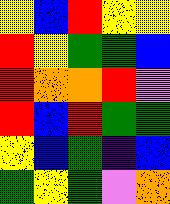[["yellow", "blue", "red", "yellow", "yellow"], ["red", "yellow", "green", "green", "blue"], ["red", "orange", "orange", "red", "violet"], ["red", "blue", "red", "green", "green"], ["yellow", "blue", "green", "indigo", "blue"], ["green", "yellow", "green", "violet", "orange"]]